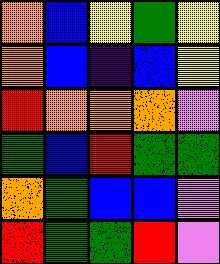[["orange", "blue", "yellow", "green", "yellow"], ["orange", "blue", "indigo", "blue", "yellow"], ["red", "orange", "orange", "orange", "violet"], ["green", "blue", "red", "green", "green"], ["orange", "green", "blue", "blue", "violet"], ["red", "green", "green", "red", "violet"]]